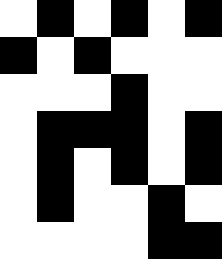[["white", "black", "white", "black", "white", "black"], ["black", "white", "black", "white", "white", "white"], ["white", "white", "white", "black", "white", "white"], ["white", "black", "black", "black", "white", "black"], ["white", "black", "white", "black", "white", "black"], ["white", "black", "white", "white", "black", "white"], ["white", "white", "white", "white", "black", "black"]]